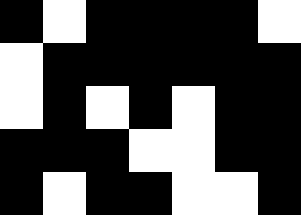[["black", "white", "black", "black", "black", "black", "white"], ["white", "black", "black", "black", "black", "black", "black"], ["white", "black", "white", "black", "white", "black", "black"], ["black", "black", "black", "white", "white", "black", "black"], ["black", "white", "black", "black", "white", "white", "black"]]